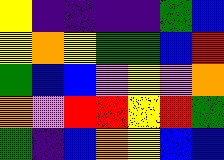[["yellow", "indigo", "indigo", "indigo", "indigo", "green", "blue"], ["yellow", "orange", "yellow", "green", "green", "blue", "red"], ["green", "blue", "blue", "violet", "yellow", "violet", "orange"], ["orange", "violet", "red", "red", "yellow", "red", "green"], ["green", "indigo", "blue", "orange", "yellow", "blue", "blue"]]